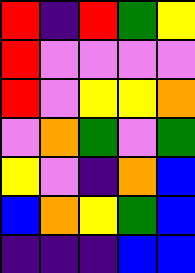[["red", "indigo", "red", "green", "yellow"], ["red", "violet", "violet", "violet", "violet"], ["red", "violet", "yellow", "yellow", "orange"], ["violet", "orange", "green", "violet", "green"], ["yellow", "violet", "indigo", "orange", "blue"], ["blue", "orange", "yellow", "green", "blue"], ["indigo", "indigo", "indigo", "blue", "blue"]]